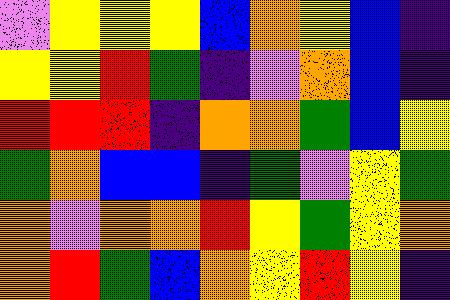[["violet", "yellow", "yellow", "yellow", "blue", "orange", "yellow", "blue", "indigo"], ["yellow", "yellow", "red", "green", "indigo", "violet", "orange", "blue", "indigo"], ["red", "red", "red", "indigo", "orange", "orange", "green", "blue", "yellow"], ["green", "orange", "blue", "blue", "indigo", "green", "violet", "yellow", "green"], ["orange", "violet", "orange", "orange", "red", "yellow", "green", "yellow", "orange"], ["orange", "red", "green", "blue", "orange", "yellow", "red", "yellow", "indigo"]]